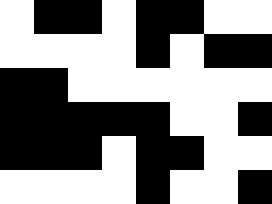[["white", "black", "black", "white", "black", "black", "white", "white"], ["white", "white", "white", "white", "black", "white", "black", "black"], ["black", "black", "white", "white", "white", "white", "white", "white"], ["black", "black", "black", "black", "black", "white", "white", "black"], ["black", "black", "black", "white", "black", "black", "white", "white"], ["white", "white", "white", "white", "black", "white", "white", "black"]]